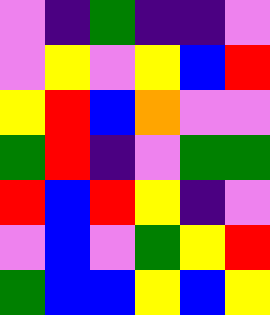[["violet", "indigo", "green", "indigo", "indigo", "violet"], ["violet", "yellow", "violet", "yellow", "blue", "red"], ["yellow", "red", "blue", "orange", "violet", "violet"], ["green", "red", "indigo", "violet", "green", "green"], ["red", "blue", "red", "yellow", "indigo", "violet"], ["violet", "blue", "violet", "green", "yellow", "red"], ["green", "blue", "blue", "yellow", "blue", "yellow"]]